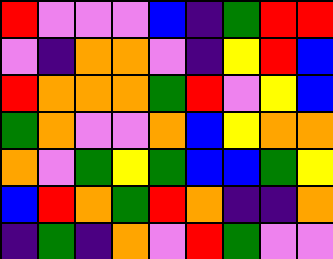[["red", "violet", "violet", "violet", "blue", "indigo", "green", "red", "red"], ["violet", "indigo", "orange", "orange", "violet", "indigo", "yellow", "red", "blue"], ["red", "orange", "orange", "orange", "green", "red", "violet", "yellow", "blue"], ["green", "orange", "violet", "violet", "orange", "blue", "yellow", "orange", "orange"], ["orange", "violet", "green", "yellow", "green", "blue", "blue", "green", "yellow"], ["blue", "red", "orange", "green", "red", "orange", "indigo", "indigo", "orange"], ["indigo", "green", "indigo", "orange", "violet", "red", "green", "violet", "violet"]]